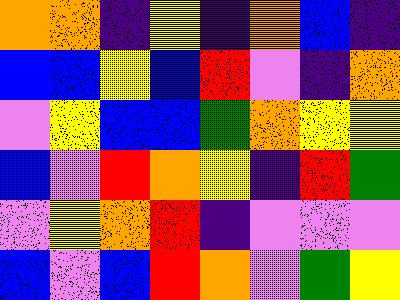[["orange", "orange", "indigo", "yellow", "indigo", "orange", "blue", "indigo"], ["blue", "blue", "yellow", "blue", "red", "violet", "indigo", "orange"], ["violet", "yellow", "blue", "blue", "green", "orange", "yellow", "yellow"], ["blue", "violet", "red", "orange", "yellow", "indigo", "red", "green"], ["violet", "yellow", "orange", "red", "indigo", "violet", "violet", "violet"], ["blue", "violet", "blue", "red", "orange", "violet", "green", "yellow"]]